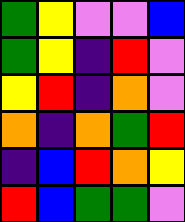[["green", "yellow", "violet", "violet", "blue"], ["green", "yellow", "indigo", "red", "violet"], ["yellow", "red", "indigo", "orange", "violet"], ["orange", "indigo", "orange", "green", "red"], ["indigo", "blue", "red", "orange", "yellow"], ["red", "blue", "green", "green", "violet"]]